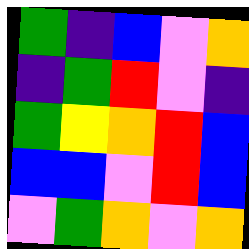[["green", "indigo", "blue", "violet", "orange"], ["indigo", "green", "red", "violet", "indigo"], ["green", "yellow", "orange", "red", "blue"], ["blue", "blue", "violet", "red", "blue"], ["violet", "green", "orange", "violet", "orange"]]